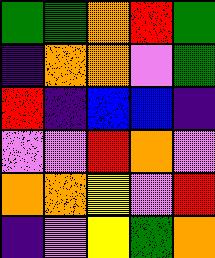[["green", "green", "orange", "red", "green"], ["indigo", "orange", "orange", "violet", "green"], ["red", "indigo", "blue", "blue", "indigo"], ["violet", "violet", "red", "orange", "violet"], ["orange", "orange", "yellow", "violet", "red"], ["indigo", "violet", "yellow", "green", "orange"]]